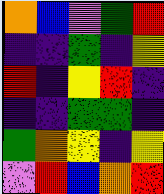[["orange", "blue", "violet", "green", "red"], ["indigo", "indigo", "green", "indigo", "yellow"], ["red", "indigo", "yellow", "red", "indigo"], ["indigo", "indigo", "green", "green", "indigo"], ["green", "orange", "yellow", "indigo", "yellow"], ["violet", "red", "blue", "orange", "red"]]